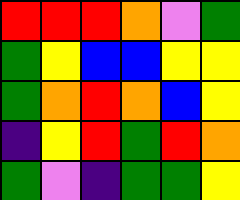[["red", "red", "red", "orange", "violet", "green"], ["green", "yellow", "blue", "blue", "yellow", "yellow"], ["green", "orange", "red", "orange", "blue", "yellow"], ["indigo", "yellow", "red", "green", "red", "orange"], ["green", "violet", "indigo", "green", "green", "yellow"]]